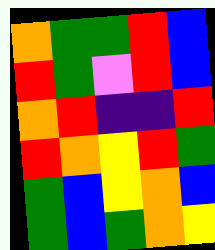[["orange", "green", "green", "red", "blue"], ["red", "green", "violet", "red", "blue"], ["orange", "red", "indigo", "indigo", "red"], ["red", "orange", "yellow", "red", "green"], ["green", "blue", "yellow", "orange", "blue"], ["green", "blue", "green", "orange", "yellow"]]